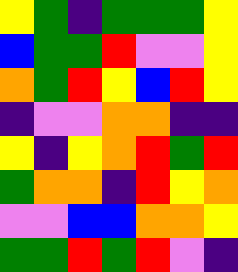[["yellow", "green", "indigo", "green", "green", "green", "yellow"], ["blue", "green", "green", "red", "violet", "violet", "yellow"], ["orange", "green", "red", "yellow", "blue", "red", "yellow"], ["indigo", "violet", "violet", "orange", "orange", "indigo", "indigo"], ["yellow", "indigo", "yellow", "orange", "red", "green", "red"], ["green", "orange", "orange", "indigo", "red", "yellow", "orange"], ["violet", "violet", "blue", "blue", "orange", "orange", "yellow"], ["green", "green", "red", "green", "red", "violet", "indigo"]]